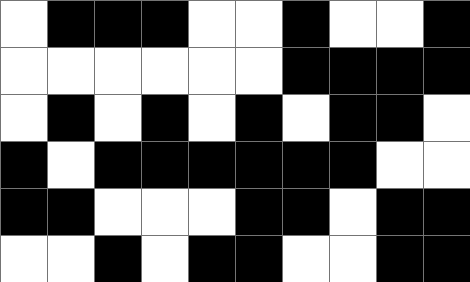[["white", "black", "black", "black", "white", "white", "black", "white", "white", "black"], ["white", "white", "white", "white", "white", "white", "black", "black", "black", "black"], ["white", "black", "white", "black", "white", "black", "white", "black", "black", "white"], ["black", "white", "black", "black", "black", "black", "black", "black", "white", "white"], ["black", "black", "white", "white", "white", "black", "black", "white", "black", "black"], ["white", "white", "black", "white", "black", "black", "white", "white", "black", "black"]]